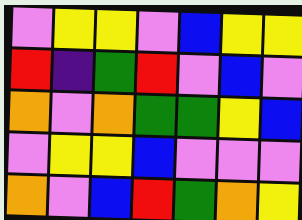[["violet", "yellow", "yellow", "violet", "blue", "yellow", "yellow"], ["red", "indigo", "green", "red", "violet", "blue", "violet"], ["orange", "violet", "orange", "green", "green", "yellow", "blue"], ["violet", "yellow", "yellow", "blue", "violet", "violet", "violet"], ["orange", "violet", "blue", "red", "green", "orange", "yellow"]]